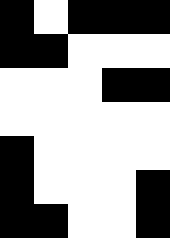[["black", "white", "black", "black", "black"], ["black", "black", "white", "white", "white"], ["white", "white", "white", "black", "black"], ["white", "white", "white", "white", "white"], ["black", "white", "white", "white", "white"], ["black", "white", "white", "white", "black"], ["black", "black", "white", "white", "black"]]